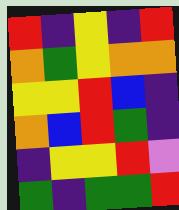[["red", "indigo", "yellow", "indigo", "red"], ["orange", "green", "yellow", "orange", "orange"], ["yellow", "yellow", "red", "blue", "indigo"], ["orange", "blue", "red", "green", "indigo"], ["indigo", "yellow", "yellow", "red", "violet"], ["green", "indigo", "green", "green", "red"]]